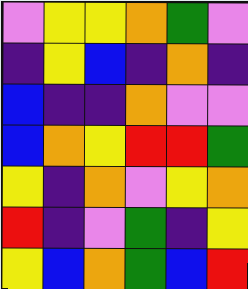[["violet", "yellow", "yellow", "orange", "green", "violet"], ["indigo", "yellow", "blue", "indigo", "orange", "indigo"], ["blue", "indigo", "indigo", "orange", "violet", "violet"], ["blue", "orange", "yellow", "red", "red", "green"], ["yellow", "indigo", "orange", "violet", "yellow", "orange"], ["red", "indigo", "violet", "green", "indigo", "yellow"], ["yellow", "blue", "orange", "green", "blue", "red"]]